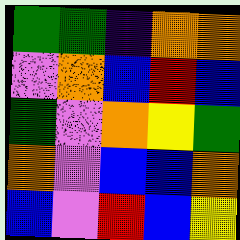[["green", "green", "indigo", "orange", "orange"], ["violet", "orange", "blue", "red", "blue"], ["green", "violet", "orange", "yellow", "green"], ["orange", "violet", "blue", "blue", "orange"], ["blue", "violet", "red", "blue", "yellow"]]